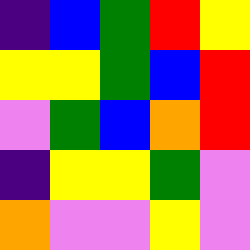[["indigo", "blue", "green", "red", "yellow"], ["yellow", "yellow", "green", "blue", "red"], ["violet", "green", "blue", "orange", "red"], ["indigo", "yellow", "yellow", "green", "violet"], ["orange", "violet", "violet", "yellow", "violet"]]